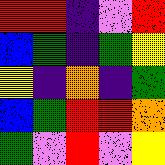[["red", "red", "indigo", "violet", "red"], ["blue", "green", "indigo", "green", "yellow"], ["yellow", "indigo", "orange", "indigo", "green"], ["blue", "green", "red", "red", "orange"], ["green", "violet", "red", "violet", "yellow"]]